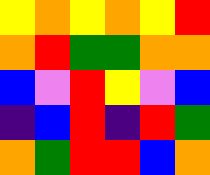[["yellow", "orange", "yellow", "orange", "yellow", "red"], ["orange", "red", "green", "green", "orange", "orange"], ["blue", "violet", "red", "yellow", "violet", "blue"], ["indigo", "blue", "red", "indigo", "red", "green"], ["orange", "green", "red", "red", "blue", "orange"]]